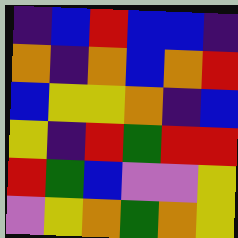[["indigo", "blue", "red", "blue", "blue", "indigo"], ["orange", "indigo", "orange", "blue", "orange", "red"], ["blue", "yellow", "yellow", "orange", "indigo", "blue"], ["yellow", "indigo", "red", "green", "red", "red"], ["red", "green", "blue", "violet", "violet", "yellow"], ["violet", "yellow", "orange", "green", "orange", "yellow"]]